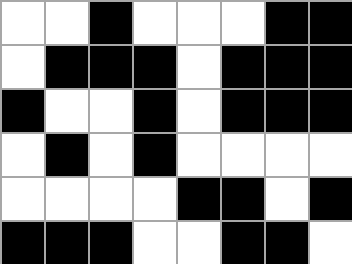[["white", "white", "black", "white", "white", "white", "black", "black"], ["white", "black", "black", "black", "white", "black", "black", "black"], ["black", "white", "white", "black", "white", "black", "black", "black"], ["white", "black", "white", "black", "white", "white", "white", "white"], ["white", "white", "white", "white", "black", "black", "white", "black"], ["black", "black", "black", "white", "white", "black", "black", "white"]]